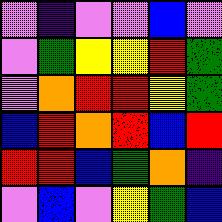[["violet", "indigo", "violet", "violet", "blue", "violet"], ["violet", "green", "yellow", "yellow", "red", "green"], ["violet", "orange", "red", "red", "yellow", "green"], ["blue", "red", "orange", "red", "blue", "red"], ["red", "red", "blue", "green", "orange", "indigo"], ["violet", "blue", "violet", "yellow", "green", "blue"]]